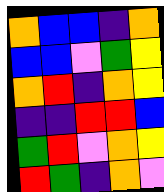[["orange", "blue", "blue", "indigo", "orange"], ["blue", "blue", "violet", "green", "yellow"], ["orange", "red", "indigo", "orange", "yellow"], ["indigo", "indigo", "red", "red", "blue"], ["green", "red", "violet", "orange", "yellow"], ["red", "green", "indigo", "orange", "violet"]]